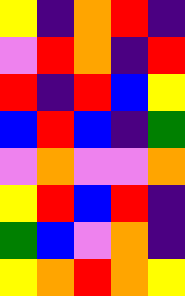[["yellow", "indigo", "orange", "red", "indigo"], ["violet", "red", "orange", "indigo", "red"], ["red", "indigo", "red", "blue", "yellow"], ["blue", "red", "blue", "indigo", "green"], ["violet", "orange", "violet", "violet", "orange"], ["yellow", "red", "blue", "red", "indigo"], ["green", "blue", "violet", "orange", "indigo"], ["yellow", "orange", "red", "orange", "yellow"]]